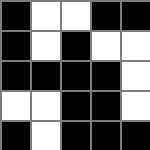[["black", "white", "white", "black", "black"], ["black", "white", "black", "white", "white"], ["black", "black", "black", "black", "white"], ["white", "white", "black", "black", "white"], ["black", "white", "black", "black", "black"]]